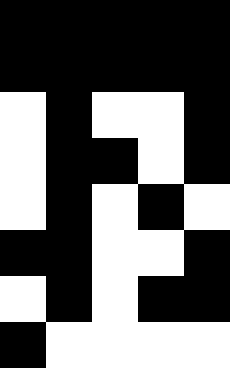[["black", "black", "black", "black", "black"], ["black", "black", "black", "black", "black"], ["white", "black", "white", "white", "black"], ["white", "black", "black", "white", "black"], ["white", "black", "white", "black", "white"], ["black", "black", "white", "white", "black"], ["white", "black", "white", "black", "black"], ["black", "white", "white", "white", "white"]]